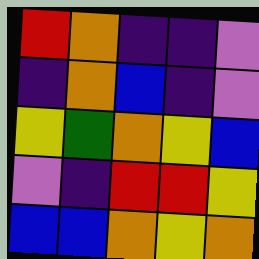[["red", "orange", "indigo", "indigo", "violet"], ["indigo", "orange", "blue", "indigo", "violet"], ["yellow", "green", "orange", "yellow", "blue"], ["violet", "indigo", "red", "red", "yellow"], ["blue", "blue", "orange", "yellow", "orange"]]